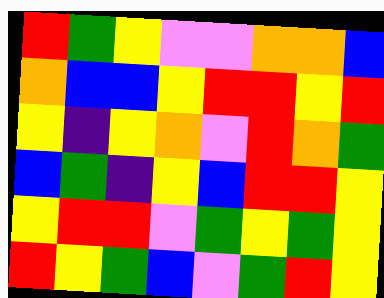[["red", "green", "yellow", "violet", "violet", "orange", "orange", "blue"], ["orange", "blue", "blue", "yellow", "red", "red", "yellow", "red"], ["yellow", "indigo", "yellow", "orange", "violet", "red", "orange", "green"], ["blue", "green", "indigo", "yellow", "blue", "red", "red", "yellow"], ["yellow", "red", "red", "violet", "green", "yellow", "green", "yellow"], ["red", "yellow", "green", "blue", "violet", "green", "red", "yellow"]]